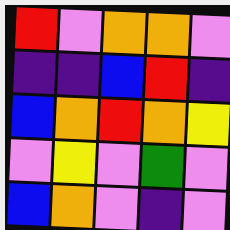[["red", "violet", "orange", "orange", "violet"], ["indigo", "indigo", "blue", "red", "indigo"], ["blue", "orange", "red", "orange", "yellow"], ["violet", "yellow", "violet", "green", "violet"], ["blue", "orange", "violet", "indigo", "violet"]]